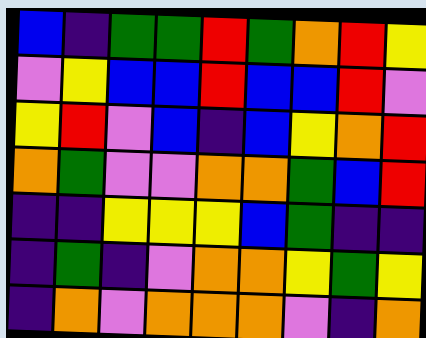[["blue", "indigo", "green", "green", "red", "green", "orange", "red", "yellow"], ["violet", "yellow", "blue", "blue", "red", "blue", "blue", "red", "violet"], ["yellow", "red", "violet", "blue", "indigo", "blue", "yellow", "orange", "red"], ["orange", "green", "violet", "violet", "orange", "orange", "green", "blue", "red"], ["indigo", "indigo", "yellow", "yellow", "yellow", "blue", "green", "indigo", "indigo"], ["indigo", "green", "indigo", "violet", "orange", "orange", "yellow", "green", "yellow"], ["indigo", "orange", "violet", "orange", "orange", "orange", "violet", "indigo", "orange"]]